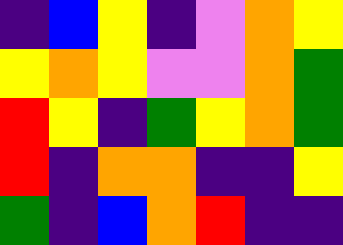[["indigo", "blue", "yellow", "indigo", "violet", "orange", "yellow"], ["yellow", "orange", "yellow", "violet", "violet", "orange", "green"], ["red", "yellow", "indigo", "green", "yellow", "orange", "green"], ["red", "indigo", "orange", "orange", "indigo", "indigo", "yellow"], ["green", "indigo", "blue", "orange", "red", "indigo", "indigo"]]